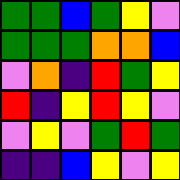[["green", "green", "blue", "green", "yellow", "violet"], ["green", "green", "green", "orange", "orange", "blue"], ["violet", "orange", "indigo", "red", "green", "yellow"], ["red", "indigo", "yellow", "red", "yellow", "violet"], ["violet", "yellow", "violet", "green", "red", "green"], ["indigo", "indigo", "blue", "yellow", "violet", "yellow"]]